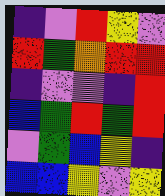[["indigo", "violet", "red", "yellow", "violet"], ["red", "green", "orange", "red", "red"], ["indigo", "violet", "violet", "indigo", "red"], ["blue", "green", "red", "green", "red"], ["violet", "green", "blue", "yellow", "indigo"], ["blue", "blue", "yellow", "violet", "yellow"]]